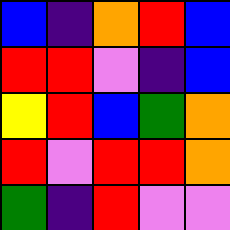[["blue", "indigo", "orange", "red", "blue"], ["red", "red", "violet", "indigo", "blue"], ["yellow", "red", "blue", "green", "orange"], ["red", "violet", "red", "red", "orange"], ["green", "indigo", "red", "violet", "violet"]]